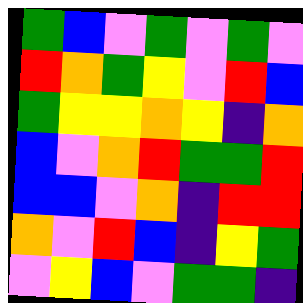[["green", "blue", "violet", "green", "violet", "green", "violet"], ["red", "orange", "green", "yellow", "violet", "red", "blue"], ["green", "yellow", "yellow", "orange", "yellow", "indigo", "orange"], ["blue", "violet", "orange", "red", "green", "green", "red"], ["blue", "blue", "violet", "orange", "indigo", "red", "red"], ["orange", "violet", "red", "blue", "indigo", "yellow", "green"], ["violet", "yellow", "blue", "violet", "green", "green", "indigo"]]